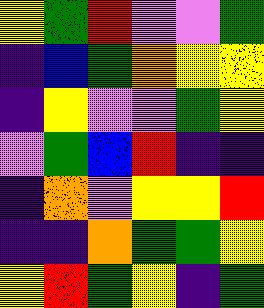[["yellow", "green", "red", "violet", "violet", "green"], ["indigo", "blue", "green", "orange", "yellow", "yellow"], ["indigo", "yellow", "violet", "violet", "green", "yellow"], ["violet", "green", "blue", "red", "indigo", "indigo"], ["indigo", "orange", "violet", "yellow", "yellow", "red"], ["indigo", "indigo", "orange", "green", "green", "yellow"], ["yellow", "red", "green", "yellow", "indigo", "green"]]